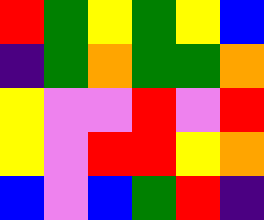[["red", "green", "yellow", "green", "yellow", "blue"], ["indigo", "green", "orange", "green", "green", "orange"], ["yellow", "violet", "violet", "red", "violet", "red"], ["yellow", "violet", "red", "red", "yellow", "orange"], ["blue", "violet", "blue", "green", "red", "indigo"]]